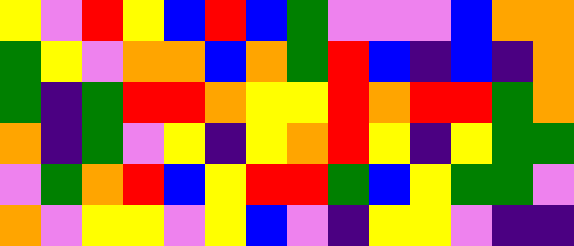[["yellow", "violet", "red", "yellow", "blue", "red", "blue", "green", "violet", "violet", "violet", "blue", "orange", "orange"], ["green", "yellow", "violet", "orange", "orange", "blue", "orange", "green", "red", "blue", "indigo", "blue", "indigo", "orange"], ["green", "indigo", "green", "red", "red", "orange", "yellow", "yellow", "red", "orange", "red", "red", "green", "orange"], ["orange", "indigo", "green", "violet", "yellow", "indigo", "yellow", "orange", "red", "yellow", "indigo", "yellow", "green", "green"], ["violet", "green", "orange", "red", "blue", "yellow", "red", "red", "green", "blue", "yellow", "green", "green", "violet"], ["orange", "violet", "yellow", "yellow", "violet", "yellow", "blue", "violet", "indigo", "yellow", "yellow", "violet", "indigo", "indigo"]]